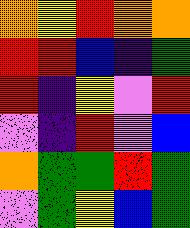[["orange", "yellow", "red", "orange", "orange"], ["red", "red", "blue", "indigo", "green"], ["red", "indigo", "yellow", "violet", "red"], ["violet", "indigo", "red", "violet", "blue"], ["orange", "green", "green", "red", "green"], ["violet", "green", "yellow", "blue", "green"]]